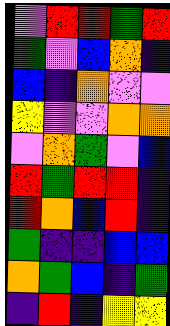[["violet", "red", "red", "green", "red"], ["green", "violet", "blue", "orange", "indigo"], ["blue", "indigo", "orange", "violet", "violet"], ["yellow", "violet", "violet", "orange", "orange"], ["violet", "orange", "green", "violet", "blue"], ["red", "green", "red", "red", "indigo"], ["red", "orange", "blue", "red", "indigo"], ["green", "indigo", "indigo", "blue", "blue"], ["orange", "green", "blue", "indigo", "green"], ["indigo", "red", "indigo", "yellow", "yellow"]]